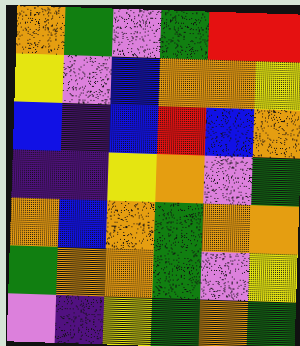[["orange", "green", "violet", "green", "red", "red"], ["yellow", "violet", "blue", "orange", "orange", "yellow"], ["blue", "indigo", "blue", "red", "blue", "orange"], ["indigo", "indigo", "yellow", "orange", "violet", "green"], ["orange", "blue", "orange", "green", "orange", "orange"], ["green", "orange", "orange", "green", "violet", "yellow"], ["violet", "indigo", "yellow", "green", "orange", "green"]]